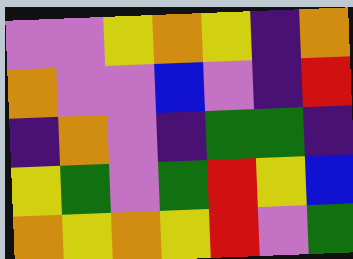[["violet", "violet", "yellow", "orange", "yellow", "indigo", "orange"], ["orange", "violet", "violet", "blue", "violet", "indigo", "red"], ["indigo", "orange", "violet", "indigo", "green", "green", "indigo"], ["yellow", "green", "violet", "green", "red", "yellow", "blue"], ["orange", "yellow", "orange", "yellow", "red", "violet", "green"]]